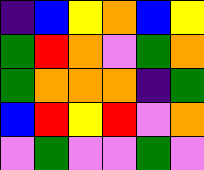[["indigo", "blue", "yellow", "orange", "blue", "yellow"], ["green", "red", "orange", "violet", "green", "orange"], ["green", "orange", "orange", "orange", "indigo", "green"], ["blue", "red", "yellow", "red", "violet", "orange"], ["violet", "green", "violet", "violet", "green", "violet"]]